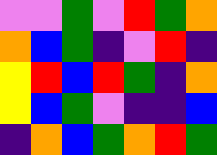[["violet", "violet", "green", "violet", "red", "green", "orange"], ["orange", "blue", "green", "indigo", "violet", "red", "indigo"], ["yellow", "red", "blue", "red", "green", "indigo", "orange"], ["yellow", "blue", "green", "violet", "indigo", "indigo", "blue"], ["indigo", "orange", "blue", "green", "orange", "red", "green"]]